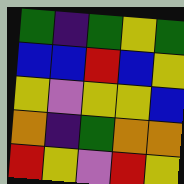[["green", "indigo", "green", "yellow", "green"], ["blue", "blue", "red", "blue", "yellow"], ["yellow", "violet", "yellow", "yellow", "blue"], ["orange", "indigo", "green", "orange", "orange"], ["red", "yellow", "violet", "red", "yellow"]]